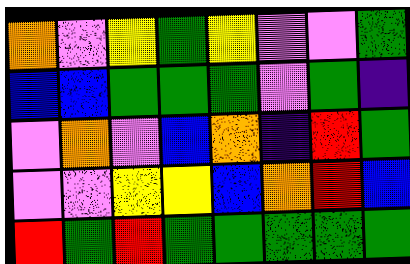[["orange", "violet", "yellow", "green", "yellow", "violet", "violet", "green"], ["blue", "blue", "green", "green", "green", "violet", "green", "indigo"], ["violet", "orange", "violet", "blue", "orange", "indigo", "red", "green"], ["violet", "violet", "yellow", "yellow", "blue", "orange", "red", "blue"], ["red", "green", "red", "green", "green", "green", "green", "green"]]